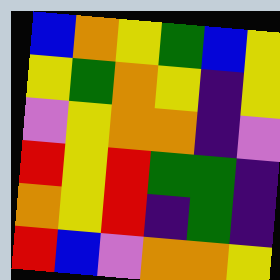[["blue", "orange", "yellow", "green", "blue", "yellow"], ["yellow", "green", "orange", "yellow", "indigo", "yellow"], ["violet", "yellow", "orange", "orange", "indigo", "violet"], ["red", "yellow", "red", "green", "green", "indigo"], ["orange", "yellow", "red", "indigo", "green", "indigo"], ["red", "blue", "violet", "orange", "orange", "yellow"]]